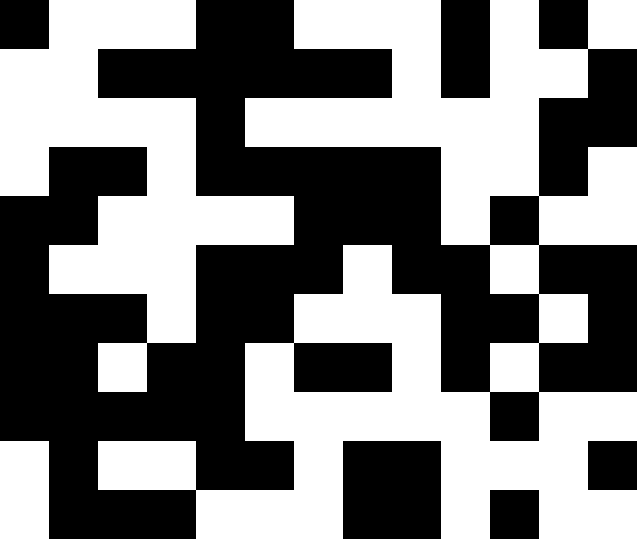[["black", "white", "white", "white", "black", "black", "white", "white", "white", "black", "white", "black", "white"], ["white", "white", "black", "black", "black", "black", "black", "black", "white", "black", "white", "white", "black"], ["white", "white", "white", "white", "black", "white", "white", "white", "white", "white", "white", "black", "black"], ["white", "black", "black", "white", "black", "black", "black", "black", "black", "white", "white", "black", "white"], ["black", "black", "white", "white", "white", "white", "black", "black", "black", "white", "black", "white", "white"], ["black", "white", "white", "white", "black", "black", "black", "white", "black", "black", "white", "black", "black"], ["black", "black", "black", "white", "black", "black", "white", "white", "white", "black", "black", "white", "black"], ["black", "black", "white", "black", "black", "white", "black", "black", "white", "black", "white", "black", "black"], ["black", "black", "black", "black", "black", "white", "white", "white", "white", "white", "black", "white", "white"], ["white", "black", "white", "white", "black", "black", "white", "black", "black", "white", "white", "white", "black"], ["white", "black", "black", "black", "white", "white", "white", "black", "black", "white", "black", "white", "white"]]